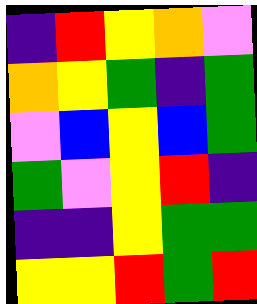[["indigo", "red", "yellow", "orange", "violet"], ["orange", "yellow", "green", "indigo", "green"], ["violet", "blue", "yellow", "blue", "green"], ["green", "violet", "yellow", "red", "indigo"], ["indigo", "indigo", "yellow", "green", "green"], ["yellow", "yellow", "red", "green", "red"]]